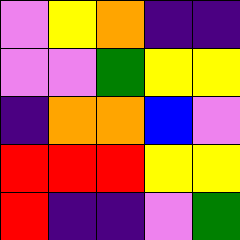[["violet", "yellow", "orange", "indigo", "indigo"], ["violet", "violet", "green", "yellow", "yellow"], ["indigo", "orange", "orange", "blue", "violet"], ["red", "red", "red", "yellow", "yellow"], ["red", "indigo", "indigo", "violet", "green"]]